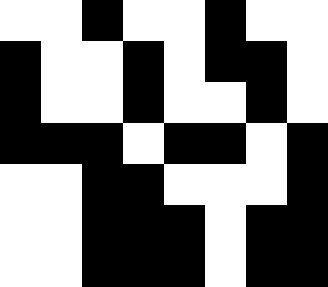[["white", "white", "black", "white", "white", "black", "white", "white"], ["black", "white", "white", "black", "white", "black", "black", "white"], ["black", "white", "white", "black", "white", "white", "black", "white"], ["black", "black", "black", "white", "black", "black", "white", "black"], ["white", "white", "black", "black", "white", "white", "white", "black"], ["white", "white", "black", "black", "black", "white", "black", "black"], ["white", "white", "black", "black", "black", "white", "black", "black"]]